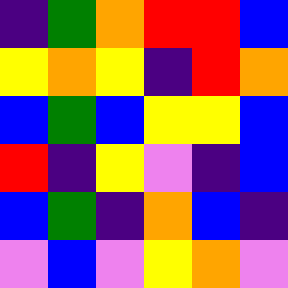[["indigo", "green", "orange", "red", "red", "blue"], ["yellow", "orange", "yellow", "indigo", "red", "orange"], ["blue", "green", "blue", "yellow", "yellow", "blue"], ["red", "indigo", "yellow", "violet", "indigo", "blue"], ["blue", "green", "indigo", "orange", "blue", "indigo"], ["violet", "blue", "violet", "yellow", "orange", "violet"]]